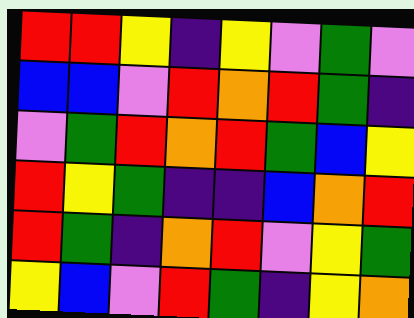[["red", "red", "yellow", "indigo", "yellow", "violet", "green", "violet"], ["blue", "blue", "violet", "red", "orange", "red", "green", "indigo"], ["violet", "green", "red", "orange", "red", "green", "blue", "yellow"], ["red", "yellow", "green", "indigo", "indigo", "blue", "orange", "red"], ["red", "green", "indigo", "orange", "red", "violet", "yellow", "green"], ["yellow", "blue", "violet", "red", "green", "indigo", "yellow", "orange"]]